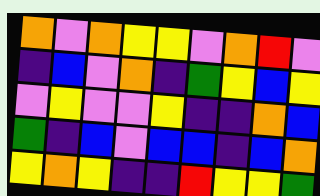[["orange", "violet", "orange", "yellow", "yellow", "violet", "orange", "red", "violet"], ["indigo", "blue", "violet", "orange", "indigo", "green", "yellow", "blue", "yellow"], ["violet", "yellow", "violet", "violet", "yellow", "indigo", "indigo", "orange", "blue"], ["green", "indigo", "blue", "violet", "blue", "blue", "indigo", "blue", "orange"], ["yellow", "orange", "yellow", "indigo", "indigo", "red", "yellow", "yellow", "green"]]